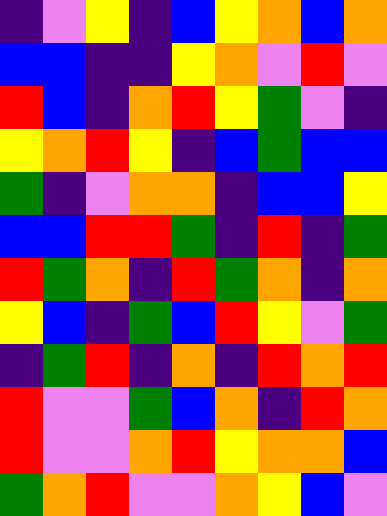[["indigo", "violet", "yellow", "indigo", "blue", "yellow", "orange", "blue", "orange"], ["blue", "blue", "indigo", "indigo", "yellow", "orange", "violet", "red", "violet"], ["red", "blue", "indigo", "orange", "red", "yellow", "green", "violet", "indigo"], ["yellow", "orange", "red", "yellow", "indigo", "blue", "green", "blue", "blue"], ["green", "indigo", "violet", "orange", "orange", "indigo", "blue", "blue", "yellow"], ["blue", "blue", "red", "red", "green", "indigo", "red", "indigo", "green"], ["red", "green", "orange", "indigo", "red", "green", "orange", "indigo", "orange"], ["yellow", "blue", "indigo", "green", "blue", "red", "yellow", "violet", "green"], ["indigo", "green", "red", "indigo", "orange", "indigo", "red", "orange", "red"], ["red", "violet", "violet", "green", "blue", "orange", "indigo", "red", "orange"], ["red", "violet", "violet", "orange", "red", "yellow", "orange", "orange", "blue"], ["green", "orange", "red", "violet", "violet", "orange", "yellow", "blue", "violet"]]